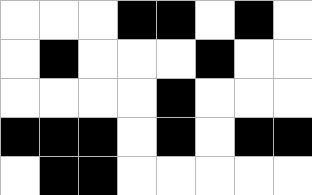[["white", "white", "white", "black", "black", "white", "black", "white"], ["white", "black", "white", "white", "white", "black", "white", "white"], ["white", "white", "white", "white", "black", "white", "white", "white"], ["black", "black", "black", "white", "black", "white", "black", "black"], ["white", "black", "black", "white", "white", "white", "white", "white"]]